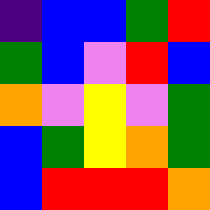[["indigo", "blue", "blue", "green", "red"], ["green", "blue", "violet", "red", "blue"], ["orange", "violet", "yellow", "violet", "green"], ["blue", "green", "yellow", "orange", "green"], ["blue", "red", "red", "red", "orange"]]